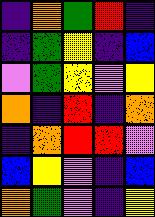[["indigo", "orange", "green", "red", "indigo"], ["indigo", "green", "yellow", "indigo", "blue"], ["violet", "green", "yellow", "violet", "yellow"], ["orange", "indigo", "red", "indigo", "orange"], ["indigo", "orange", "red", "red", "violet"], ["blue", "yellow", "violet", "indigo", "blue"], ["orange", "green", "violet", "indigo", "yellow"]]